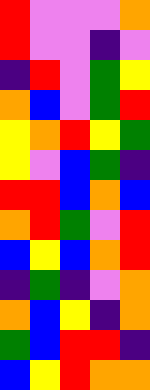[["red", "violet", "violet", "violet", "orange"], ["red", "violet", "violet", "indigo", "violet"], ["indigo", "red", "violet", "green", "yellow"], ["orange", "blue", "violet", "green", "red"], ["yellow", "orange", "red", "yellow", "green"], ["yellow", "violet", "blue", "green", "indigo"], ["red", "red", "blue", "orange", "blue"], ["orange", "red", "green", "violet", "red"], ["blue", "yellow", "blue", "orange", "red"], ["indigo", "green", "indigo", "violet", "orange"], ["orange", "blue", "yellow", "indigo", "orange"], ["green", "blue", "red", "red", "indigo"], ["blue", "yellow", "red", "orange", "orange"]]